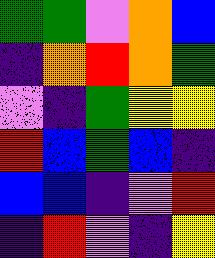[["green", "green", "violet", "orange", "blue"], ["indigo", "orange", "red", "orange", "green"], ["violet", "indigo", "green", "yellow", "yellow"], ["red", "blue", "green", "blue", "indigo"], ["blue", "blue", "indigo", "violet", "red"], ["indigo", "red", "violet", "indigo", "yellow"]]